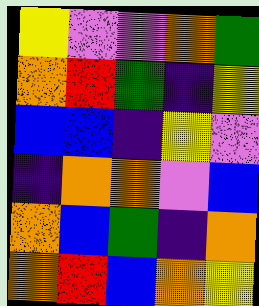[["yellow", "violet", "violet", "orange", "green"], ["orange", "red", "green", "indigo", "yellow"], ["blue", "blue", "indigo", "yellow", "violet"], ["indigo", "orange", "orange", "violet", "blue"], ["orange", "blue", "green", "indigo", "orange"], ["orange", "red", "blue", "orange", "yellow"]]